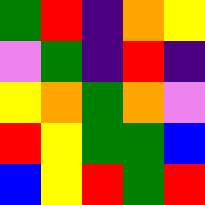[["green", "red", "indigo", "orange", "yellow"], ["violet", "green", "indigo", "red", "indigo"], ["yellow", "orange", "green", "orange", "violet"], ["red", "yellow", "green", "green", "blue"], ["blue", "yellow", "red", "green", "red"]]